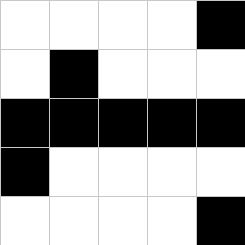[["white", "white", "white", "white", "black"], ["white", "black", "white", "white", "white"], ["black", "black", "black", "black", "black"], ["black", "white", "white", "white", "white"], ["white", "white", "white", "white", "black"]]